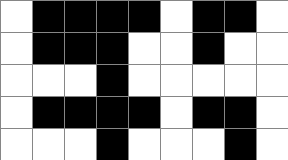[["white", "black", "black", "black", "black", "white", "black", "black", "white"], ["white", "black", "black", "black", "white", "white", "black", "white", "white"], ["white", "white", "white", "black", "white", "white", "white", "white", "white"], ["white", "black", "black", "black", "black", "white", "black", "black", "white"], ["white", "white", "white", "black", "white", "white", "white", "black", "white"]]